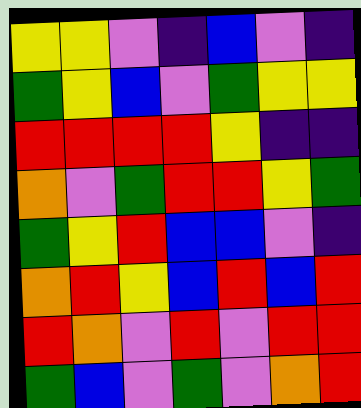[["yellow", "yellow", "violet", "indigo", "blue", "violet", "indigo"], ["green", "yellow", "blue", "violet", "green", "yellow", "yellow"], ["red", "red", "red", "red", "yellow", "indigo", "indigo"], ["orange", "violet", "green", "red", "red", "yellow", "green"], ["green", "yellow", "red", "blue", "blue", "violet", "indigo"], ["orange", "red", "yellow", "blue", "red", "blue", "red"], ["red", "orange", "violet", "red", "violet", "red", "red"], ["green", "blue", "violet", "green", "violet", "orange", "red"]]